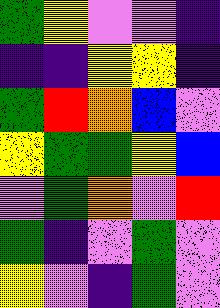[["green", "yellow", "violet", "violet", "indigo"], ["indigo", "indigo", "yellow", "yellow", "indigo"], ["green", "red", "orange", "blue", "violet"], ["yellow", "green", "green", "yellow", "blue"], ["violet", "green", "orange", "violet", "red"], ["green", "indigo", "violet", "green", "violet"], ["yellow", "violet", "indigo", "green", "violet"]]